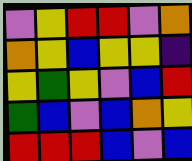[["violet", "yellow", "red", "red", "violet", "orange"], ["orange", "yellow", "blue", "yellow", "yellow", "indigo"], ["yellow", "green", "yellow", "violet", "blue", "red"], ["green", "blue", "violet", "blue", "orange", "yellow"], ["red", "red", "red", "blue", "violet", "blue"]]